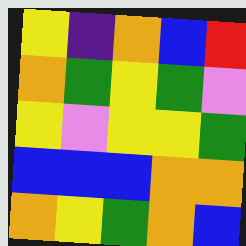[["yellow", "indigo", "orange", "blue", "red"], ["orange", "green", "yellow", "green", "violet"], ["yellow", "violet", "yellow", "yellow", "green"], ["blue", "blue", "blue", "orange", "orange"], ["orange", "yellow", "green", "orange", "blue"]]